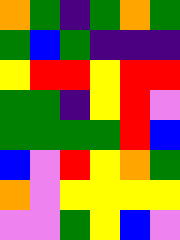[["orange", "green", "indigo", "green", "orange", "green"], ["green", "blue", "green", "indigo", "indigo", "indigo"], ["yellow", "red", "red", "yellow", "red", "red"], ["green", "green", "indigo", "yellow", "red", "violet"], ["green", "green", "green", "green", "red", "blue"], ["blue", "violet", "red", "yellow", "orange", "green"], ["orange", "violet", "yellow", "yellow", "yellow", "yellow"], ["violet", "violet", "green", "yellow", "blue", "violet"]]